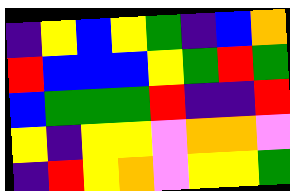[["indigo", "yellow", "blue", "yellow", "green", "indigo", "blue", "orange"], ["red", "blue", "blue", "blue", "yellow", "green", "red", "green"], ["blue", "green", "green", "green", "red", "indigo", "indigo", "red"], ["yellow", "indigo", "yellow", "yellow", "violet", "orange", "orange", "violet"], ["indigo", "red", "yellow", "orange", "violet", "yellow", "yellow", "green"]]